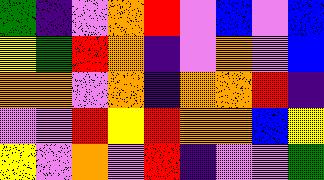[["green", "indigo", "violet", "orange", "red", "violet", "blue", "violet", "blue"], ["yellow", "green", "red", "orange", "indigo", "violet", "orange", "violet", "blue"], ["orange", "orange", "violet", "orange", "indigo", "orange", "orange", "red", "indigo"], ["violet", "violet", "red", "yellow", "red", "orange", "orange", "blue", "yellow"], ["yellow", "violet", "orange", "violet", "red", "indigo", "violet", "violet", "green"]]